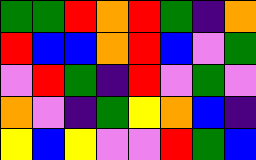[["green", "green", "red", "orange", "red", "green", "indigo", "orange"], ["red", "blue", "blue", "orange", "red", "blue", "violet", "green"], ["violet", "red", "green", "indigo", "red", "violet", "green", "violet"], ["orange", "violet", "indigo", "green", "yellow", "orange", "blue", "indigo"], ["yellow", "blue", "yellow", "violet", "violet", "red", "green", "blue"]]